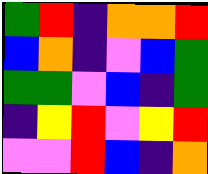[["green", "red", "indigo", "orange", "orange", "red"], ["blue", "orange", "indigo", "violet", "blue", "green"], ["green", "green", "violet", "blue", "indigo", "green"], ["indigo", "yellow", "red", "violet", "yellow", "red"], ["violet", "violet", "red", "blue", "indigo", "orange"]]